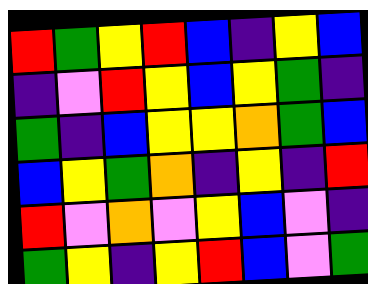[["red", "green", "yellow", "red", "blue", "indigo", "yellow", "blue"], ["indigo", "violet", "red", "yellow", "blue", "yellow", "green", "indigo"], ["green", "indigo", "blue", "yellow", "yellow", "orange", "green", "blue"], ["blue", "yellow", "green", "orange", "indigo", "yellow", "indigo", "red"], ["red", "violet", "orange", "violet", "yellow", "blue", "violet", "indigo"], ["green", "yellow", "indigo", "yellow", "red", "blue", "violet", "green"]]